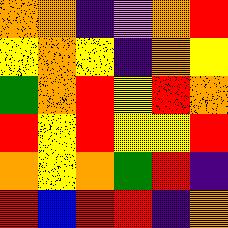[["orange", "orange", "indigo", "violet", "orange", "red"], ["yellow", "orange", "yellow", "indigo", "orange", "yellow"], ["green", "orange", "red", "yellow", "red", "orange"], ["red", "yellow", "red", "yellow", "yellow", "red"], ["orange", "yellow", "orange", "green", "red", "indigo"], ["red", "blue", "red", "red", "indigo", "orange"]]